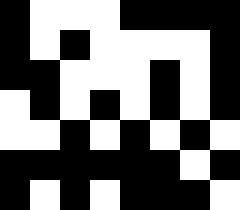[["black", "white", "white", "white", "black", "black", "black", "black"], ["black", "white", "black", "white", "white", "white", "white", "black"], ["black", "black", "white", "white", "white", "black", "white", "black"], ["white", "black", "white", "black", "white", "black", "white", "black"], ["white", "white", "black", "white", "black", "white", "black", "white"], ["black", "black", "black", "black", "black", "black", "white", "black"], ["black", "white", "black", "white", "black", "black", "black", "white"]]